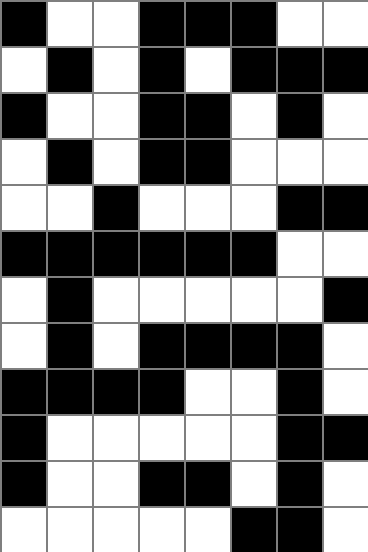[["black", "white", "white", "black", "black", "black", "white", "white"], ["white", "black", "white", "black", "white", "black", "black", "black"], ["black", "white", "white", "black", "black", "white", "black", "white"], ["white", "black", "white", "black", "black", "white", "white", "white"], ["white", "white", "black", "white", "white", "white", "black", "black"], ["black", "black", "black", "black", "black", "black", "white", "white"], ["white", "black", "white", "white", "white", "white", "white", "black"], ["white", "black", "white", "black", "black", "black", "black", "white"], ["black", "black", "black", "black", "white", "white", "black", "white"], ["black", "white", "white", "white", "white", "white", "black", "black"], ["black", "white", "white", "black", "black", "white", "black", "white"], ["white", "white", "white", "white", "white", "black", "black", "white"]]